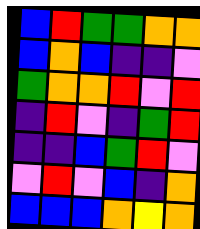[["blue", "red", "green", "green", "orange", "orange"], ["blue", "orange", "blue", "indigo", "indigo", "violet"], ["green", "orange", "orange", "red", "violet", "red"], ["indigo", "red", "violet", "indigo", "green", "red"], ["indigo", "indigo", "blue", "green", "red", "violet"], ["violet", "red", "violet", "blue", "indigo", "orange"], ["blue", "blue", "blue", "orange", "yellow", "orange"]]